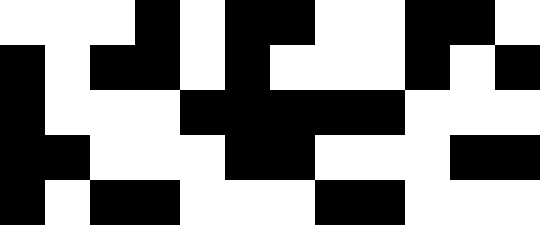[["white", "white", "white", "black", "white", "black", "black", "white", "white", "black", "black", "white"], ["black", "white", "black", "black", "white", "black", "white", "white", "white", "black", "white", "black"], ["black", "white", "white", "white", "black", "black", "black", "black", "black", "white", "white", "white"], ["black", "black", "white", "white", "white", "black", "black", "white", "white", "white", "black", "black"], ["black", "white", "black", "black", "white", "white", "white", "black", "black", "white", "white", "white"]]